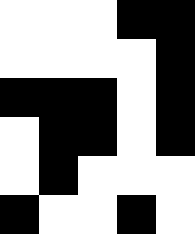[["white", "white", "white", "black", "black"], ["white", "white", "white", "white", "black"], ["black", "black", "black", "white", "black"], ["white", "black", "black", "white", "black"], ["white", "black", "white", "white", "white"], ["black", "white", "white", "black", "white"]]